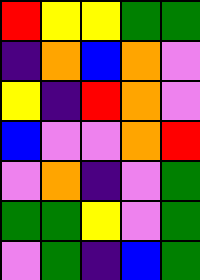[["red", "yellow", "yellow", "green", "green"], ["indigo", "orange", "blue", "orange", "violet"], ["yellow", "indigo", "red", "orange", "violet"], ["blue", "violet", "violet", "orange", "red"], ["violet", "orange", "indigo", "violet", "green"], ["green", "green", "yellow", "violet", "green"], ["violet", "green", "indigo", "blue", "green"]]